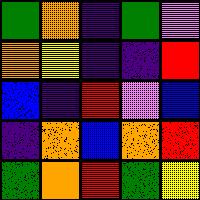[["green", "orange", "indigo", "green", "violet"], ["orange", "yellow", "indigo", "indigo", "red"], ["blue", "indigo", "red", "violet", "blue"], ["indigo", "orange", "blue", "orange", "red"], ["green", "orange", "red", "green", "yellow"]]